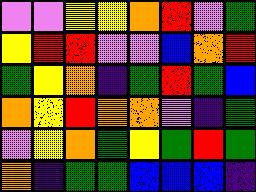[["violet", "violet", "yellow", "yellow", "orange", "red", "violet", "green"], ["yellow", "red", "red", "violet", "violet", "blue", "orange", "red"], ["green", "yellow", "orange", "indigo", "green", "red", "green", "blue"], ["orange", "yellow", "red", "orange", "orange", "violet", "indigo", "green"], ["violet", "yellow", "orange", "green", "yellow", "green", "red", "green"], ["orange", "indigo", "green", "green", "blue", "blue", "blue", "indigo"]]